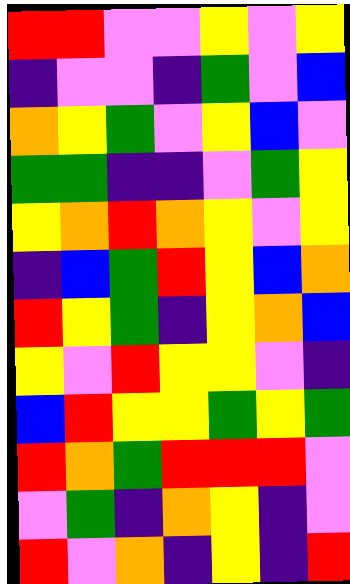[["red", "red", "violet", "violet", "yellow", "violet", "yellow"], ["indigo", "violet", "violet", "indigo", "green", "violet", "blue"], ["orange", "yellow", "green", "violet", "yellow", "blue", "violet"], ["green", "green", "indigo", "indigo", "violet", "green", "yellow"], ["yellow", "orange", "red", "orange", "yellow", "violet", "yellow"], ["indigo", "blue", "green", "red", "yellow", "blue", "orange"], ["red", "yellow", "green", "indigo", "yellow", "orange", "blue"], ["yellow", "violet", "red", "yellow", "yellow", "violet", "indigo"], ["blue", "red", "yellow", "yellow", "green", "yellow", "green"], ["red", "orange", "green", "red", "red", "red", "violet"], ["violet", "green", "indigo", "orange", "yellow", "indigo", "violet"], ["red", "violet", "orange", "indigo", "yellow", "indigo", "red"]]